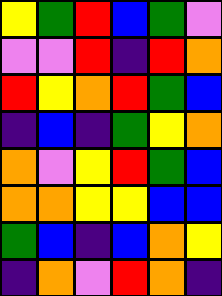[["yellow", "green", "red", "blue", "green", "violet"], ["violet", "violet", "red", "indigo", "red", "orange"], ["red", "yellow", "orange", "red", "green", "blue"], ["indigo", "blue", "indigo", "green", "yellow", "orange"], ["orange", "violet", "yellow", "red", "green", "blue"], ["orange", "orange", "yellow", "yellow", "blue", "blue"], ["green", "blue", "indigo", "blue", "orange", "yellow"], ["indigo", "orange", "violet", "red", "orange", "indigo"]]